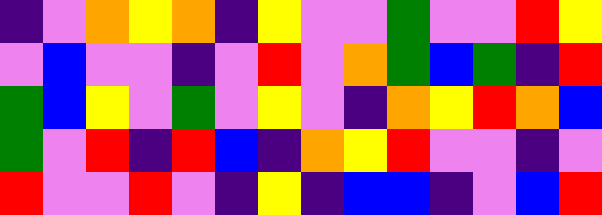[["indigo", "violet", "orange", "yellow", "orange", "indigo", "yellow", "violet", "violet", "green", "violet", "violet", "red", "yellow"], ["violet", "blue", "violet", "violet", "indigo", "violet", "red", "violet", "orange", "green", "blue", "green", "indigo", "red"], ["green", "blue", "yellow", "violet", "green", "violet", "yellow", "violet", "indigo", "orange", "yellow", "red", "orange", "blue"], ["green", "violet", "red", "indigo", "red", "blue", "indigo", "orange", "yellow", "red", "violet", "violet", "indigo", "violet"], ["red", "violet", "violet", "red", "violet", "indigo", "yellow", "indigo", "blue", "blue", "indigo", "violet", "blue", "red"]]